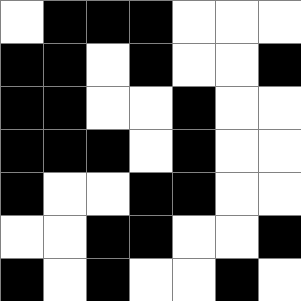[["white", "black", "black", "black", "white", "white", "white"], ["black", "black", "white", "black", "white", "white", "black"], ["black", "black", "white", "white", "black", "white", "white"], ["black", "black", "black", "white", "black", "white", "white"], ["black", "white", "white", "black", "black", "white", "white"], ["white", "white", "black", "black", "white", "white", "black"], ["black", "white", "black", "white", "white", "black", "white"]]